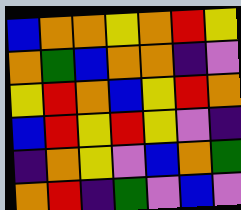[["blue", "orange", "orange", "yellow", "orange", "red", "yellow"], ["orange", "green", "blue", "orange", "orange", "indigo", "violet"], ["yellow", "red", "orange", "blue", "yellow", "red", "orange"], ["blue", "red", "yellow", "red", "yellow", "violet", "indigo"], ["indigo", "orange", "yellow", "violet", "blue", "orange", "green"], ["orange", "red", "indigo", "green", "violet", "blue", "violet"]]